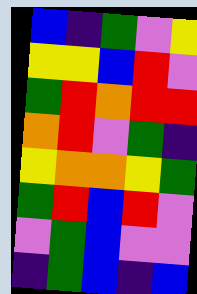[["blue", "indigo", "green", "violet", "yellow"], ["yellow", "yellow", "blue", "red", "violet"], ["green", "red", "orange", "red", "red"], ["orange", "red", "violet", "green", "indigo"], ["yellow", "orange", "orange", "yellow", "green"], ["green", "red", "blue", "red", "violet"], ["violet", "green", "blue", "violet", "violet"], ["indigo", "green", "blue", "indigo", "blue"]]